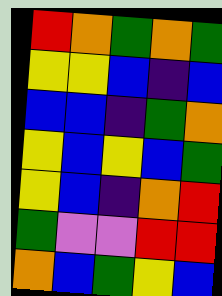[["red", "orange", "green", "orange", "green"], ["yellow", "yellow", "blue", "indigo", "blue"], ["blue", "blue", "indigo", "green", "orange"], ["yellow", "blue", "yellow", "blue", "green"], ["yellow", "blue", "indigo", "orange", "red"], ["green", "violet", "violet", "red", "red"], ["orange", "blue", "green", "yellow", "blue"]]